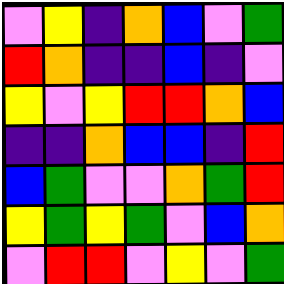[["violet", "yellow", "indigo", "orange", "blue", "violet", "green"], ["red", "orange", "indigo", "indigo", "blue", "indigo", "violet"], ["yellow", "violet", "yellow", "red", "red", "orange", "blue"], ["indigo", "indigo", "orange", "blue", "blue", "indigo", "red"], ["blue", "green", "violet", "violet", "orange", "green", "red"], ["yellow", "green", "yellow", "green", "violet", "blue", "orange"], ["violet", "red", "red", "violet", "yellow", "violet", "green"]]